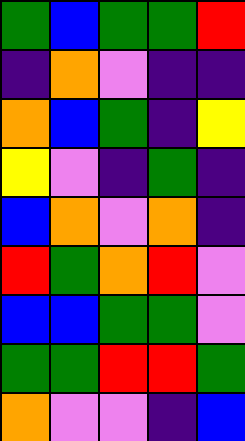[["green", "blue", "green", "green", "red"], ["indigo", "orange", "violet", "indigo", "indigo"], ["orange", "blue", "green", "indigo", "yellow"], ["yellow", "violet", "indigo", "green", "indigo"], ["blue", "orange", "violet", "orange", "indigo"], ["red", "green", "orange", "red", "violet"], ["blue", "blue", "green", "green", "violet"], ["green", "green", "red", "red", "green"], ["orange", "violet", "violet", "indigo", "blue"]]